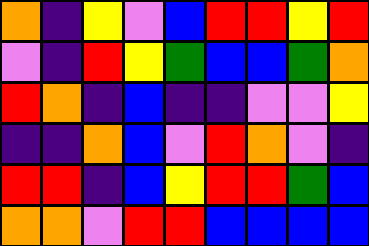[["orange", "indigo", "yellow", "violet", "blue", "red", "red", "yellow", "red"], ["violet", "indigo", "red", "yellow", "green", "blue", "blue", "green", "orange"], ["red", "orange", "indigo", "blue", "indigo", "indigo", "violet", "violet", "yellow"], ["indigo", "indigo", "orange", "blue", "violet", "red", "orange", "violet", "indigo"], ["red", "red", "indigo", "blue", "yellow", "red", "red", "green", "blue"], ["orange", "orange", "violet", "red", "red", "blue", "blue", "blue", "blue"]]